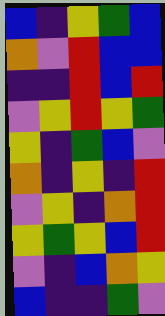[["blue", "indigo", "yellow", "green", "blue"], ["orange", "violet", "red", "blue", "blue"], ["indigo", "indigo", "red", "blue", "red"], ["violet", "yellow", "red", "yellow", "green"], ["yellow", "indigo", "green", "blue", "violet"], ["orange", "indigo", "yellow", "indigo", "red"], ["violet", "yellow", "indigo", "orange", "red"], ["yellow", "green", "yellow", "blue", "red"], ["violet", "indigo", "blue", "orange", "yellow"], ["blue", "indigo", "indigo", "green", "violet"]]